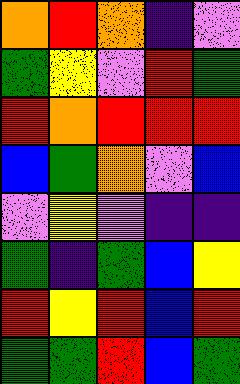[["orange", "red", "orange", "indigo", "violet"], ["green", "yellow", "violet", "red", "green"], ["red", "orange", "red", "red", "red"], ["blue", "green", "orange", "violet", "blue"], ["violet", "yellow", "violet", "indigo", "indigo"], ["green", "indigo", "green", "blue", "yellow"], ["red", "yellow", "red", "blue", "red"], ["green", "green", "red", "blue", "green"]]